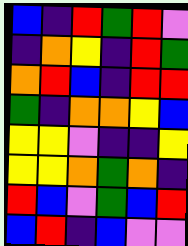[["blue", "indigo", "red", "green", "red", "violet"], ["indigo", "orange", "yellow", "indigo", "red", "green"], ["orange", "red", "blue", "indigo", "red", "red"], ["green", "indigo", "orange", "orange", "yellow", "blue"], ["yellow", "yellow", "violet", "indigo", "indigo", "yellow"], ["yellow", "yellow", "orange", "green", "orange", "indigo"], ["red", "blue", "violet", "green", "blue", "red"], ["blue", "red", "indigo", "blue", "violet", "violet"]]